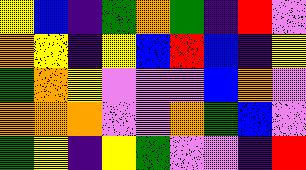[["yellow", "blue", "indigo", "green", "orange", "green", "indigo", "red", "violet"], ["orange", "yellow", "indigo", "yellow", "blue", "red", "blue", "indigo", "yellow"], ["green", "orange", "yellow", "violet", "violet", "violet", "blue", "orange", "violet"], ["orange", "orange", "orange", "violet", "violet", "orange", "green", "blue", "violet"], ["green", "yellow", "indigo", "yellow", "green", "violet", "violet", "indigo", "red"]]